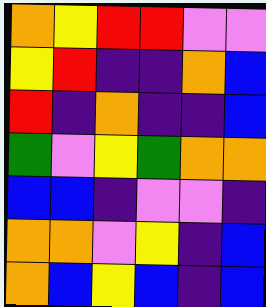[["orange", "yellow", "red", "red", "violet", "violet"], ["yellow", "red", "indigo", "indigo", "orange", "blue"], ["red", "indigo", "orange", "indigo", "indigo", "blue"], ["green", "violet", "yellow", "green", "orange", "orange"], ["blue", "blue", "indigo", "violet", "violet", "indigo"], ["orange", "orange", "violet", "yellow", "indigo", "blue"], ["orange", "blue", "yellow", "blue", "indigo", "blue"]]